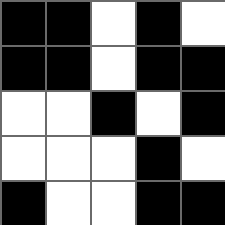[["black", "black", "white", "black", "white"], ["black", "black", "white", "black", "black"], ["white", "white", "black", "white", "black"], ["white", "white", "white", "black", "white"], ["black", "white", "white", "black", "black"]]